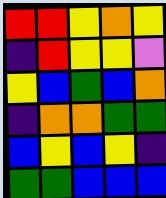[["red", "red", "yellow", "orange", "yellow"], ["indigo", "red", "yellow", "yellow", "violet"], ["yellow", "blue", "green", "blue", "orange"], ["indigo", "orange", "orange", "green", "green"], ["blue", "yellow", "blue", "yellow", "indigo"], ["green", "green", "blue", "blue", "blue"]]